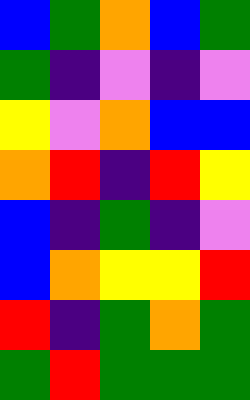[["blue", "green", "orange", "blue", "green"], ["green", "indigo", "violet", "indigo", "violet"], ["yellow", "violet", "orange", "blue", "blue"], ["orange", "red", "indigo", "red", "yellow"], ["blue", "indigo", "green", "indigo", "violet"], ["blue", "orange", "yellow", "yellow", "red"], ["red", "indigo", "green", "orange", "green"], ["green", "red", "green", "green", "green"]]